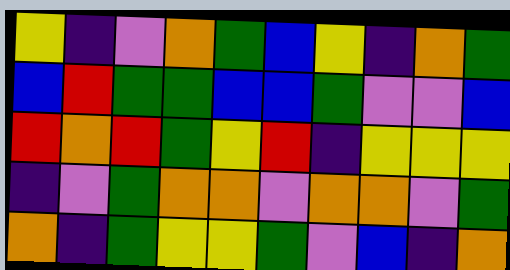[["yellow", "indigo", "violet", "orange", "green", "blue", "yellow", "indigo", "orange", "green"], ["blue", "red", "green", "green", "blue", "blue", "green", "violet", "violet", "blue"], ["red", "orange", "red", "green", "yellow", "red", "indigo", "yellow", "yellow", "yellow"], ["indigo", "violet", "green", "orange", "orange", "violet", "orange", "orange", "violet", "green"], ["orange", "indigo", "green", "yellow", "yellow", "green", "violet", "blue", "indigo", "orange"]]